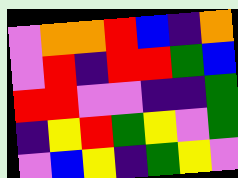[["violet", "orange", "orange", "red", "blue", "indigo", "orange"], ["violet", "red", "indigo", "red", "red", "green", "blue"], ["red", "red", "violet", "violet", "indigo", "indigo", "green"], ["indigo", "yellow", "red", "green", "yellow", "violet", "green"], ["violet", "blue", "yellow", "indigo", "green", "yellow", "violet"]]